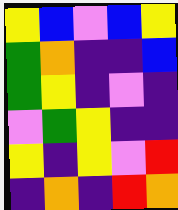[["yellow", "blue", "violet", "blue", "yellow"], ["green", "orange", "indigo", "indigo", "blue"], ["green", "yellow", "indigo", "violet", "indigo"], ["violet", "green", "yellow", "indigo", "indigo"], ["yellow", "indigo", "yellow", "violet", "red"], ["indigo", "orange", "indigo", "red", "orange"]]